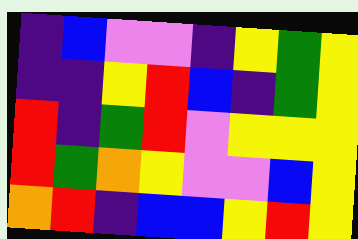[["indigo", "blue", "violet", "violet", "indigo", "yellow", "green", "yellow"], ["indigo", "indigo", "yellow", "red", "blue", "indigo", "green", "yellow"], ["red", "indigo", "green", "red", "violet", "yellow", "yellow", "yellow"], ["red", "green", "orange", "yellow", "violet", "violet", "blue", "yellow"], ["orange", "red", "indigo", "blue", "blue", "yellow", "red", "yellow"]]